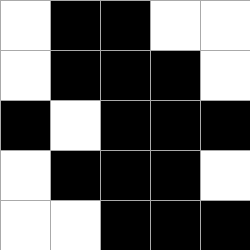[["white", "black", "black", "white", "white"], ["white", "black", "black", "black", "white"], ["black", "white", "black", "black", "black"], ["white", "black", "black", "black", "white"], ["white", "white", "black", "black", "black"]]